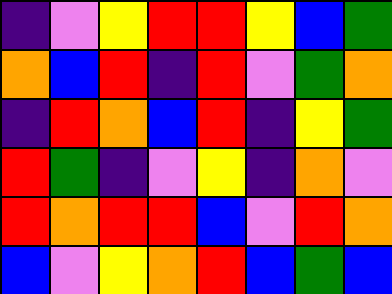[["indigo", "violet", "yellow", "red", "red", "yellow", "blue", "green"], ["orange", "blue", "red", "indigo", "red", "violet", "green", "orange"], ["indigo", "red", "orange", "blue", "red", "indigo", "yellow", "green"], ["red", "green", "indigo", "violet", "yellow", "indigo", "orange", "violet"], ["red", "orange", "red", "red", "blue", "violet", "red", "orange"], ["blue", "violet", "yellow", "orange", "red", "blue", "green", "blue"]]